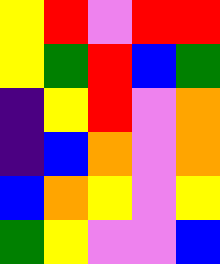[["yellow", "red", "violet", "red", "red"], ["yellow", "green", "red", "blue", "green"], ["indigo", "yellow", "red", "violet", "orange"], ["indigo", "blue", "orange", "violet", "orange"], ["blue", "orange", "yellow", "violet", "yellow"], ["green", "yellow", "violet", "violet", "blue"]]